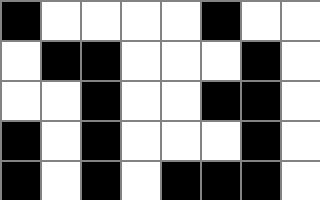[["black", "white", "white", "white", "white", "black", "white", "white"], ["white", "black", "black", "white", "white", "white", "black", "white"], ["white", "white", "black", "white", "white", "black", "black", "white"], ["black", "white", "black", "white", "white", "white", "black", "white"], ["black", "white", "black", "white", "black", "black", "black", "white"]]